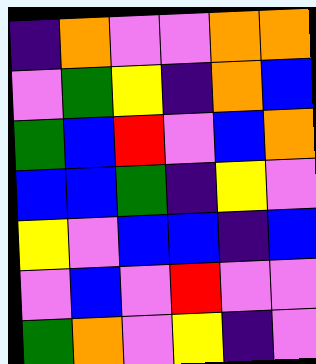[["indigo", "orange", "violet", "violet", "orange", "orange"], ["violet", "green", "yellow", "indigo", "orange", "blue"], ["green", "blue", "red", "violet", "blue", "orange"], ["blue", "blue", "green", "indigo", "yellow", "violet"], ["yellow", "violet", "blue", "blue", "indigo", "blue"], ["violet", "blue", "violet", "red", "violet", "violet"], ["green", "orange", "violet", "yellow", "indigo", "violet"]]